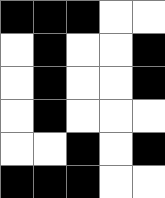[["black", "black", "black", "white", "white"], ["white", "black", "white", "white", "black"], ["white", "black", "white", "white", "black"], ["white", "black", "white", "white", "white"], ["white", "white", "black", "white", "black"], ["black", "black", "black", "white", "white"]]